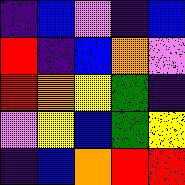[["indigo", "blue", "violet", "indigo", "blue"], ["red", "indigo", "blue", "orange", "violet"], ["red", "orange", "yellow", "green", "indigo"], ["violet", "yellow", "blue", "green", "yellow"], ["indigo", "blue", "orange", "red", "red"]]